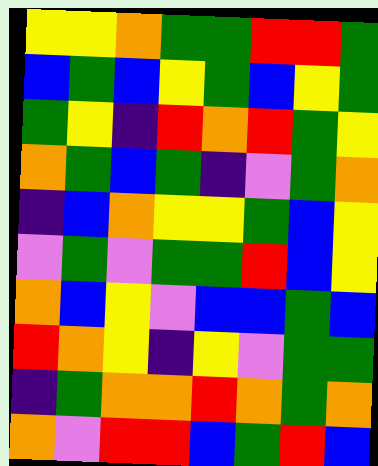[["yellow", "yellow", "orange", "green", "green", "red", "red", "green"], ["blue", "green", "blue", "yellow", "green", "blue", "yellow", "green"], ["green", "yellow", "indigo", "red", "orange", "red", "green", "yellow"], ["orange", "green", "blue", "green", "indigo", "violet", "green", "orange"], ["indigo", "blue", "orange", "yellow", "yellow", "green", "blue", "yellow"], ["violet", "green", "violet", "green", "green", "red", "blue", "yellow"], ["orange", "blue", "yellow", "violet", "blue", "blue", "green", "blue"], ["red", "orange", "yellow", "indigo", "yellow", "violet", "green", "green"], ["indigo", "green", "orange", "orange", "red", "orange", "green", "orange"], ["orange", "violet", "red", "red", "blue", "green", "red", "blue"]]